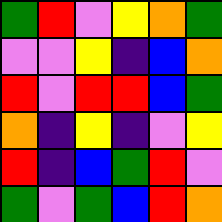[["green", "red", "violet", "yellow", "orange", "green"], ["violet", "violet", "yellow", "indigo", "blue", "orange"], ["red", "violet", "red", "red", "blue", "green"], ["orange", "indigo", "yellow", "indigo", "violet", "yellow"], ["red", "indigo", "blue", "green", "red", "violet"], ["green", "violet", "green", "blue", "red", "orange"]]